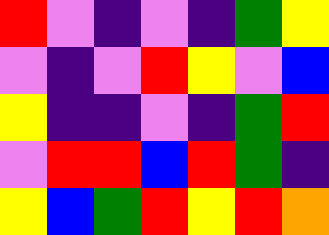[["red", "violet", "indigo", "violet", "indigo", "green", "yellow"], ["violet", "indigo", "violet", "red", "yellow", "violet", "blue"], ["yellow", "indigo", "indigo", "violet", "indigo", "green", "red"], ["violet", "red", "red", "blue", "red", "green", "indigo"], ["yellow", "blue", "green", "red", "yellow", "red", "orange"]]